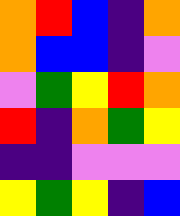[["orange", "red", "blue", "indigo", "orange"], ["orange", "blue", "blue", "indigo", "violet"], ["violet", "green", "yellow", "red", "orange"], ["red", "indigo", "orange", "green", "yellow"], ["indigo", "indigo", "violet", "violet", "violet"], ["yellow", "green", "yellow", "indigo", "blue"]]